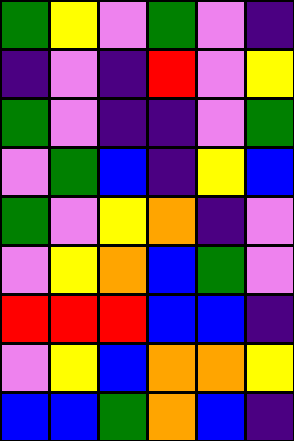[["green", "yellow", "violet", "green", "violet", "indigo"], ["indigo", "violet", "indigo", "red", "violet", "yellow"], ["green", "violet", "indigo", "indigo", "violet", "green"], ["violet", "green", "blue", "indigo", "yellow", "blue"], ["green", "violet", "yellow", "orange", "indigo", "violet"], ["violet", "yellow", "orange", "blue", "green", "violet"], ["red", "red", "red", "blue", "blue", "indigo"], ["violet", "yellow", "blue", "orange", "orange", "yellow"], ["blue", "blue", "green", "orange", "blue", "indigo"]]